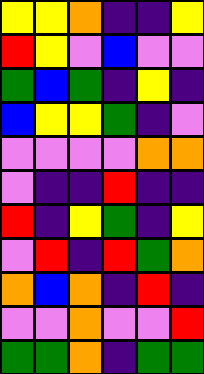[["yellow", "yellow", "orange", "indigo", "indigo", "yellow"], ["red", "yellow", "violet", "blue", "violet", "violet"], ["green", "blue", "green", "indigo", "yellow", "indigo"], ["blue", "yellow", "yellow", "green", "indigo", "violet"], ["violet", "violet", "violet", "violet", "orange", "orange"], ["violet", "indigo", "indigo", "red", "indigo", "indigo"], ["red", "indigo", "yellow", "green", "indigo", "yellow"], ["violet", "red", "indigo", "red", "green", "orange"], ["orange", "blue", "orange", "indigo", "red", "indigo"], ["violet", "violet", "orange", "violet", "violet", "red"], ["green", "green", "orange", "indigo", "green", "green"]]